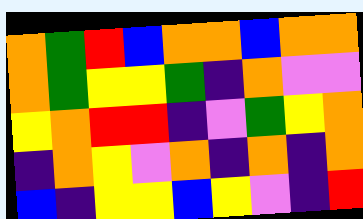[["orange", "green", "red", "blue", "orange", "orange", "blue", "orange", "orange"], ["orange", "green", "yellow", "yellow", "green", "indigo", "orange", "violet", "violet"], ["yellow", "orange", "red", "red", "indigo", "violet", "green", "yellow", "orange"], ["indigo", "orange", "yellow", "violet", "orange", "indigo", "orange", "indigo", "orange"], ["blue", "indigo", "yellow", "yellow", "blue", "yellow", "violet", "indigo", "red"]]